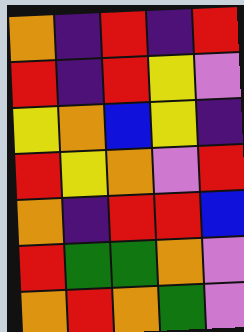[["orange", "indigo", "red", "indigo", "red"], ["red", "indigo", "red", "yellow", "violet"], ["yellow", "orange", "blue", "yellow", "indigo"], ["red", "yellow", "orange", "violet", "red"], ["orange", "indigo", "red", "red", "blue"], ["red", "green", "green", "orange", "violet"], ["orange", "red", "orange", "green", "violet"]]